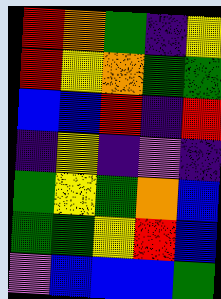[["red", "orange", "green", "indigo", "yellow"], ["red", "yellow", "orange", "green", "green"], ["blue", "blue", "red", "indigo", "red"], ["indigo", "yellow", "indigo", "violet", "indigo"], ["green", "yellow", "green", "orange", "blue"], ["green", "green", "yellow", "red", "blue"], ["violet", "blue", "blue", "blue", "green"]]